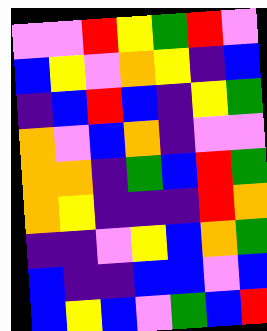[["violet", "violet", "red", "yellow", "green", "red", "violet"], ["blue", "yellow", "violet", "orange", "yellow", "indigo", "blue"], ["indigo", "blue", "red", "blue", "indigo", "yellow", "green"], ["orange", "violet", "blue", "orange", "indigo", "violet", "violet"], ["orange", "orange", "indigo", "green", "blue", "red", "green"], ["orange", "yellow", "indigo", "indigo", "indigo", "red", "orange"], ["indigo", "indigo", "violet", "yellow", "blue", "orange", "green"], ["blue", "indigo", "indigo", "blue", "blue", "violet", "blue"], ["blue", "yellow", "blue", "violet", "green", "blue", "red"]]